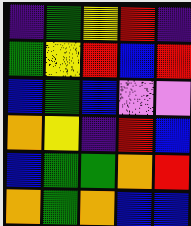[["indigo", "green", "yellow", "red", "indigo"], ["green", "yellow", "red", "blue", "red"], ["blue", "green", "blue", "violet", "violet"], ["orange", "yellow", "indigo", "red", "blue"], ["blue", "green", "green", "orange", "red"], ["orange", "green", "orange", "blue", "blue"]]